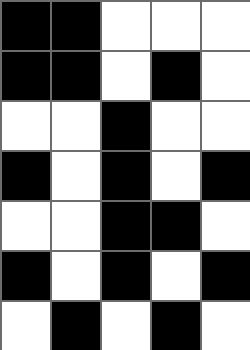[["black", "black", "white", "white", "white"], ["black", "black", "white", "black", "white"], ["white", "white", "black", "white", "white"], ["black", "white", "black", "white", "black"], ["white", "white", "black", "black", "white"], ["black", "white", "black", "white", "black"], ["white", "black", "white", "black", "white"]]